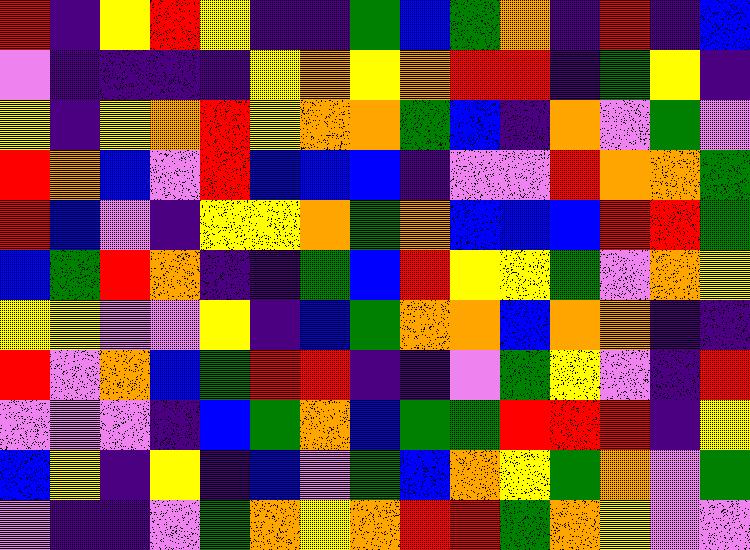[["red", "indigo", "yellow", "red", "yellow", "indigo", "indigo", "green", "blue", "green", "orange", "indigo", "red", "indigo", "blue"], ["violet", "indigo", "indigo", "indigo", "indigo", "yellow", "orange", "yellow", "orange", "red", "red", "indigo", "green", "yellow", "indigo"], ["yellow", "indigo", "yellow", "orange", "red", "yellow", "orange", "orange", "green", "blue", "indigo", "orange", "violet", "green", "violet"], ["red", "orange", "blue", "violet", "red", "blue", "blue", "blue", "indigo", "violet", "violet", "red", "orange", "orange", "green"], ["red", "blue", "violet", "indigo", "yellow", "yellow", "orange", "green", "orange", "blue", "blue", "blue", "red", "red", "green"], ["blue", "green", "red", "orange", "indigo", "indigo", "green", "blue", "red", "yellow", "yellow", "green", "violet", "orange", "yellow"], ["yellow", "yellow", "violet", "violet", "yellow", "indigo", "blue", "green", "orange", "orange", "blue", "orange", "orange", "indigo", "indigo"], ["red", "violet", "orange", "blue", "green", "red", "red", "indigo", "indigo", "violet", "green", "yellow", "violet", "indigo", "red"], ["violet", "violet", "violet", "indigo", "blue", "green", "orange", "blue", "green", "green", "red", "red", "red", "indigo", "yellow"], ["blue", "yellow", "indigo", "yellow", "indigo", "blue", "violet", "green", "blue", "orange", "yellow", "green", "orange", "violet", "green"], ["violet", "indigo", "indigo", "violet", "green", "orange", "yellow", "orange", "red", "red", "green", "orange", "yellow", "violet", "violet"]]